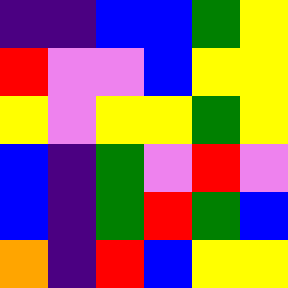[["indigo", "indigo", "blue", "blue", "green", "yellow"], ["red", "violet", "violet", "blue", "yellow", "yellow"], ["yellow", "violet", "yellow", "yellow", "green", "yellow"], ["blue", "indigo", "green", "violet", "red", "violet"], ["blue", "indigo", "green", "red", "green", "blue"], ["orange", "indigo", "red", "blue", "yellow", "yellow"]]